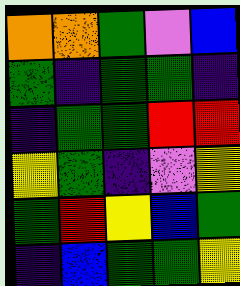[["orange", "orange", "green", "violet", "blue"], ["green", "indigo", "green", "green", "indigo"], ["indigo", "green", "green", "red", "red"], ["yellow", "green", "indigo", "violet", "yellow"], ["green", "red", "yellow", "blue", "green"], ["indigo", "blue", "green", "green", "yellow"]]